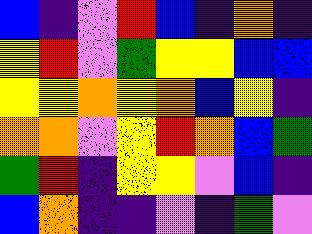[["blue", "indigo", "violet", "red", "blue", "indigo", "orange", "indigo"], ["yellow", "red", "violet", "green", "yellow", "yellow", "blue", "blue"], ["yellow", "yellow", "orange", "yellow", "orange", "blue", "yellow", "indigo"], ["orange", "orange", "violet", "yellow", "red", "orange", "blue", "green"], ["green", "red", "indigo", "yellow", "yellow", "violet", "blue", "indigo"], ["blue", "orange", "indigo", "indigo", "violet", "indigo", "green", "violet"]]